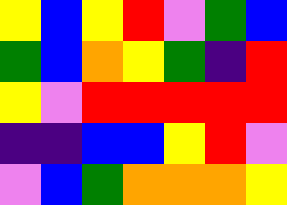[["yellow", "blue", "yellow", "red", "violet", "green", "blue"], ["green", "blue", "orange", "yellow", "green", "indigo", "red"], ["yellow", "violet", "red", "red", "red", "red", "red"], ["indigo", "indigo", "blue", "blue", "yellow", "red", "violet"], ["violet", "blue", "green", "orange", "orange", "orange", "yellow"]]